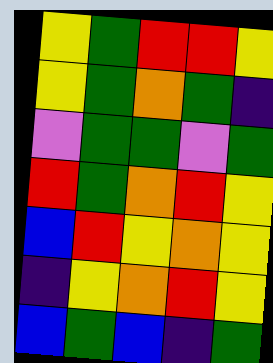[["yellow", "green", "red", "red", "yellow"], ["yellow", "green", "orange", "green", "indigo"], ["violet", "green", "green", "violet", "green"], ["red", "green", "orange", "red", "yellow"], ["blue", "red", "yellow", "orange", "yellow"], ["indigo", "yellow", "orange", "red", "yellow"], ["blue", "green", "blue", "indigo", "green"]]